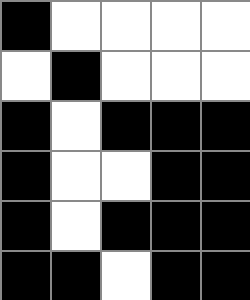[["black", "white", "white", "white", "white"], ["white", "black", "white", "white", "white"], ["black", "white", "black", "black", "black"], ["black", "white", "white", "black", "black"], ["black", "white", "black", "black", "black"], ["black", "black", "white", "black", "black"]]